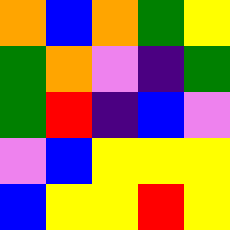[["orange", "blue", "orange", "green", "yellow"], ["green", "orange", "violet", "indigo", "green"], ["green", "red", "indigo", "blue", "violet"], ["violet", "blue", "yellow", "yellow", "yellow"], ["blue", "yellow", "yellow", "red", "yellow"]]